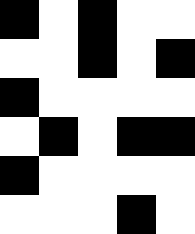[["black", "white", "black", "white", "white"], ["white", "white", "black", "white", "black"], ["black", "white", "white", "white", "white"], ["white", "black", "white", "black", "black"], ["black", "white", "white", "white", "white"], ["white", "white", "white", "black", "white"]]